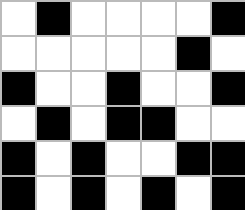[["white", "black", "white", "white", "white", "white", "black"], ["white", "white", "white", "white", "white", "black", "white"], ["black", "white", "white", "black", "white", "white", "black"], ["white", "black", "white", "black", "black", "white", "white"], ["black", "white", "black", "white", "white", "black", "black"], ["black", "white", "black", "white", "black", "white", "black"]]